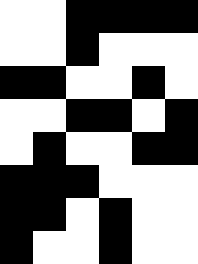[["white", "white", "black", "black", "black", "black"], ["white", "white", "black", "white", "white", "white"], ["black", "black", "white", "white", "black", "white"], ["white", "white", "black", "black", "white", "black"], ["white", "black", "white", "white", "black", "black"], ["black", "black", "black", "white", "white", "white"], ["black", "black", "white", "black", "white", "white"], ["black", "white", "white", "black", "white", "white"]]